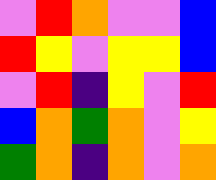[["violet", "red", "orange", "violet", "violet", "blue"], ["red", "yellow", "violet", "yellow", "yellow", "blue"], ["violet", "red", "indigo", "yellow", "violet", "red"], ["blue", "orange", "green", "orange", "violet", "yellow"], ["green", "orange", "indigo", "orange", "violet", "orange"]]